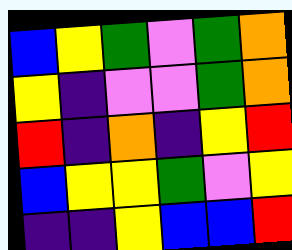[["blue", "yellow", "green", "violet", "green", "orange"], ["yellow", "indigo", "violet", "violet", "green", "orange"], ["red", "indigo", "orange", "indigo", "yellow", "red"], ["blue", "yellow", "yellow", "green", "violet", "yellow"], ["indigo", "indigo", "yellow", "blue", "blue", "red"]]